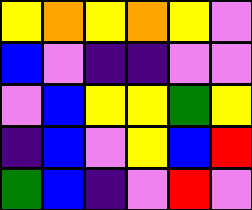[["yellow", "orange", "yellow", "orange", "yellow", "violet"], ["blue", "violet", "indigo", "indigo", "violet", "violet"], ["violet", "blue", "yellow", "yellow", "green", "yellow"], ["indigo", "blue", "violet", "yellow", "blue", "red"], ["green", "blue", "indigo", "violet", "red", "violet"]]